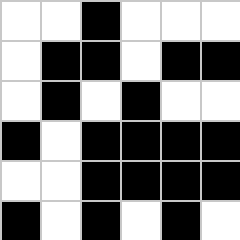[["white", "white", "black", "white", "white", "white"], ["white", "black", "black", "white", "black", "black"], ["white", "black", "white", "black", "white", "white"], ["black", "white", "black", "black", "black", "black"], ["white", "white", "black", "black", "black", "black"], ["black", "white", "black", "white", "black", "white"]]